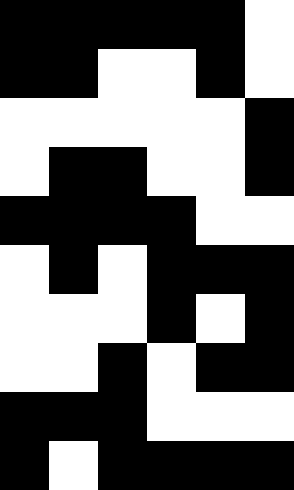[["black", "black", "black", "black", "black", "white"], ["black", "black", "white", "white", "black", "white"], ["white", "white", "white", "white", "white", "black"], ["white", "black", "black", "white", "white", "black"], ["black", "black", "black", "black", "white", "white"], ["white", "black", "white", "black", "black", "black"], ["white", "white", "white", "black", "white", "black"], ["white", "white", "black", "white", "black", "black"], ["black", "black", "black", "white", "white", "white"], ["black", "white", "black", "black", "black", "black"]]